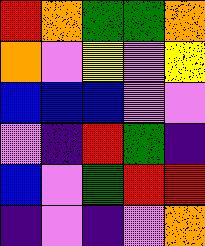[["red", "orange", "green", "green", "orange"], ["orange", "violet", "yellow", "violet", "yellow"], ["blue", "blue", "blue", "violet", "violet"], ["violet", "indigo", "red", "green", "indigo"], ["blue", "violet", "green", "red", "red"], ["indigo", "violet", "indigo", "violet", "orange"]]